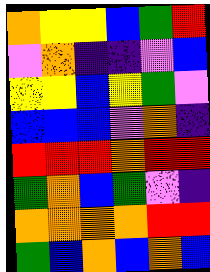[["orange", "yellow", "yellow", "blue", "green", "red"], ["violet", "orange", "indigo", "indigo", "violet", "blue"], ["yellow", "yellow", "blue", "yellow", "green", "violet"], ["blue", "blue", "blue", "violet", "orange", "indigo"], ["red", "red", "red", "orange", "red", "red"], ["green", "orange", "blue", "green", "violet", "indigo"], ["orange", "orange", "orange", "orange", "red", "red"], ["green", "blue", "orange", "blue", "orange", "blue"]]